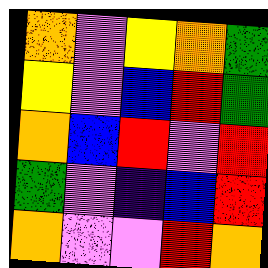[["orange", "violet", "yellow", "orange", "green"], ["yellow", "violet", "blue", "red", "green"], ["orange", "blue", "red", "violet", "red"], ["green", "violet", "indigo", "blue", "red"], ["orange", "violet", "violet", "red", "orange"]]